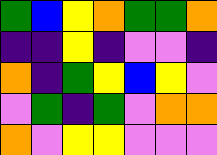[["green", "blue", "yellow", "orange", "green", "green", "orange"], ["indigo", "indigo", "yellow", "indigo", "violet", "violet", "indigo"], ["orange", "indigo", "green", "yellow", "blue", "yellow", "violet"], ["violet", "green", "indigo", "green", "violet", "orange", "orange"], ["orange", "violet", "yellow", "yellow", "violet", "violet", "violet"]]